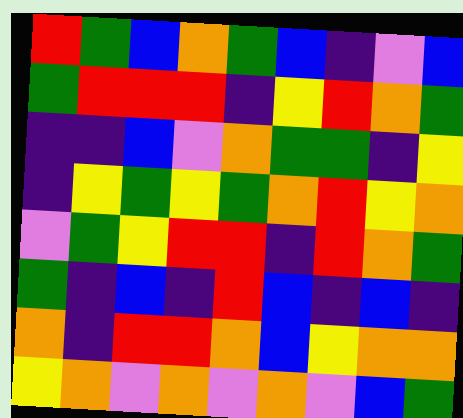[["red", "green", "blue", "orange", "green", "blue", "indigo", "violet", "blue"], ["green", "red", "red", "red", "indigo", "yellow", "red", "orange", "green"], ["indigo", "indigo", "blue", "violet", "orange", "green", "green", "indigo", "yellow"], ["indigo", "yellow", "green", "yellow", "green", "orange", "red", "yellow", "orange"], ["violet", "green", "yellow", "red", "red", "indigo", "red", "orange", "green"], ["green", "indigo", "blue", "indigo", "red", "blue", "indigo", "blue", "indigo"], ["orange", "indigo", "red", "red", "orange", "blue", "yellow", "orange", "orange"], ["yellow", "orange", "violet", "orange", "violet", "orange", "violet", "blue", "green"]]